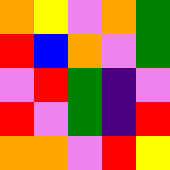[["orange", "yellow", "violet", "orange", "green"], ["red", "blue", "orange", "violet", "green"], ["violet", "red", "green", "indigo", "violet"], ["red", "violet", "green", "indigo", "red"], ["orange", "orange", "violet", "red", "yellow"]]